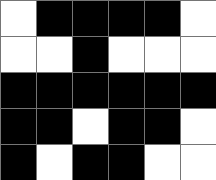[["white", "black", "black", "black", "black", "white"], ["white", "white", "black", "white", "white", "white"], ["black", "black", "black", "black", "black", "black"], ["black", "black", "white", "black", "black", "white"], ["black", "white", "black", "black", "white", "white"]]